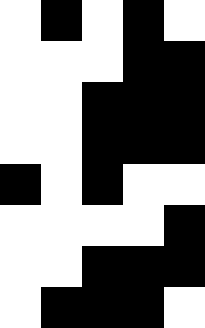[["white", "black", "white", "black", "white"], ["white", "white", "white", "black", "black"], ["white", "white", "black", "black", "black"], ["white", "white", "black", "black", "black"], ["black", "white", "black", "white", "white"], ["white", "white", "white", "white", "black"], ["white", "white", "black", "black", "black"], ["white", "black", "black", "black", "white"]]